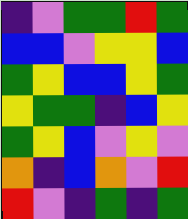[["indigo", "violet", "green", "green", "red", "green"], ["blue", "blue", "violet", "yellow", "yellow", "blue"], ["green", "yellow", "blue", "blue", "yellow", "green"], ["yellow", "green", "green", "indigo", "blue", "yellow"], ["green", "yellow", "blue", "violet", "yellow", "violet"], ["orange", "indigo", "blue", "orange", "violet", "red"], ["red", "violet", "indigo", "green", "indigo", "green"]]